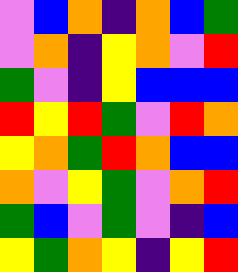[["violet", "blue", "orange", "indigo", "orange", "blue", "green"], ["violet", "orange", "indigo", "yellow", "orange", "violet", "red"], ["green", "violet", "indigo", "yellow", "blue", "blue", "blue"], ["red", "yellow", "red", "green", "violet", "red", "orange"], ["yellow", "orange", "green", "red", "orange", "blue", "blue"], ["orange", "violet", "yellow", "green", "violet", "orange", "red"], ["green", "blue", "violet", "green", "violet", "indigo", "blue"], ["yellow", "green", "orange", "yellow", "indigo", "yellow", "red"]]